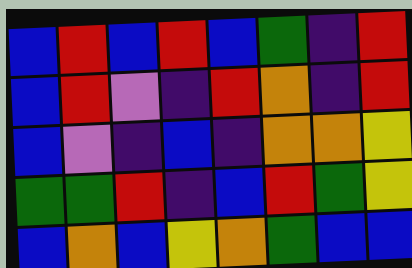[["blue", "red", "blue", "red", "blue", "green", "indigo", "red"], ["blue", "red", "violet", "indigo", "red", "orange", "indigo", "red"], ["blue", "violet", "indigo", "blue", "indigo", "orange", "orange", "yellow"], ["green", "green", "red", "indigo", "blue", "red", "green", "yellow"], ["blue", "orange", "blue", "yellow", "orange", "green", "blue", "blue"]]